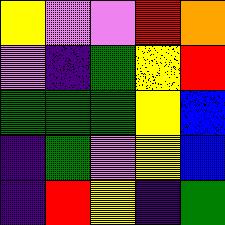[["yellow", "violet", "violet", "red", "orange"], ["violet", "indigo", "green", "yellow", "red"], ["green", "green", "green", "yellow", "blue"], ["indigo", "green", "violet", "yellow", "blue"], ["indigo", "red", "yellow", "indigo", "green"]]